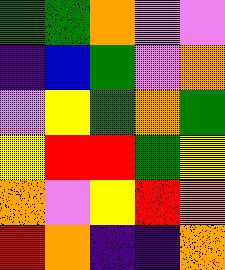[["green", "green", "orange", "violet", "violet"], ["indigo", "blue", "green", "violet", "orange"], ["violet", "yellow", "green", "orange", "green"], ["yellow", "red", "red", "green", "yellow"], ["orange", "violet", "yellow", "red", "orange"], ["red", "orange", "indigo", "indigo", "orange"]]